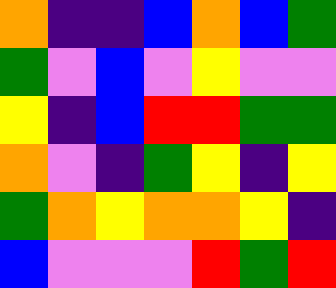[["orange", "indigo", "indigo", "blue", "orange", "blue", "green"], ["green", "violet", "blue", "violet", "yellow", "violet", "violet"], ["yellow", "indigo", "blue", "red", "red", "green", "green"], ["orange", "violet", "indigo", "green", "yellow", "indigo", "yellow"], ["green", "orange", "yellow", "orange", "orange", "yellow", "indigo"], ["blue", "violet", "violet", "violet", "red", "green", "red"]]